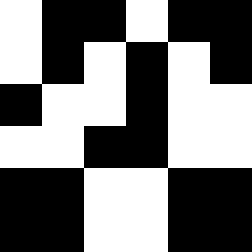[["white", "black", "black", "white", "black", "black"], ["white", "black", "white", "black", "white", "black"], ["black", "white", "white", "black", "white", "white"], ["white", "white", "black", "black", "white", "white"], ["black", "black", "white", "white", "black", "black"], ["black", "black", "white", "white", "black", "black"]]